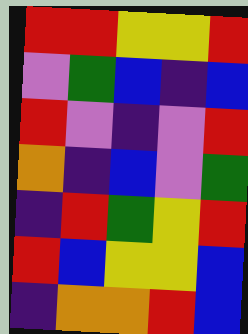[["red", "red", "yellow", "yellow", "red"], ["violet", "green", "blue", "indigo", "blue"], ["red", "violet", "indigo", "violet", "red"], ["orange", "indigo", "blue", "violet", "green"], ["indigo", "red", "green", "yellow", "red"], ["red", "blue", "yellow", "yellow", "blue"], ["indigo", "orange", "orange", "red", "blue"]]